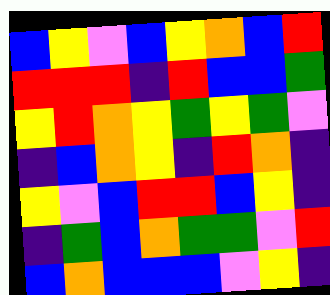[["blue", "yellow", "violet", "blue", "yellow", "orange", "blue", "red"], ["red", "red", "red", "indigo", "red", "blue", "blue", "green"], ["yellow", "red", "orange", "yellow", "green", "yellow", "green", "violet"], ["indigo", "blue", "orange", "yellow", "indigo", "red", "orange", "indigo"], ["yellow", "violet", "blue", "red", "red", "blue", "yellow", "indigo"], ["indigo", "green", "blue", "orange", "green", "green", "violet", "red"], ["blue", "orange", "blue", "blue", "blue", "violet", "yellow", "indigo"]]